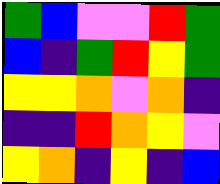[["green", "blue", "violet", "violet", "red", "green"], ["blue", "indigo", "green", "red", "yellow", "green"], ["yellow", "yellow", "orange", "violet", "orange", "indigo"], ["indigo", "indigo", "red", "orange", "yellow", "violet"], ["yellow", "orange", "indigo", "yellow", "indigo", "blue"]]